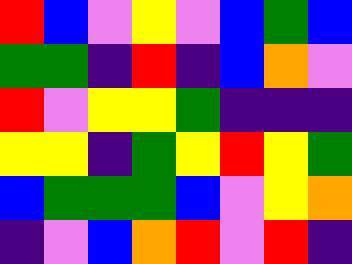[["red", "blue", "violet", "yellow", "violet", "blue", "green", "blue"], ["green", "green", "indigo", "red", "indigo", "blue", "orange", "violet"], ["red", "violet", "yellow", "yellow", "green", "indigo", "indigo", "indigo"], ["yellow", "yellow", "indigo", "green", "yellow", "red", "yellow", "green"], ["blue", "green", "green", "green", "blue", "violet", "yellow", "orange"], ["indigo", "violet", "blue", "orange", "red", "violet", "red", "indigo"]]